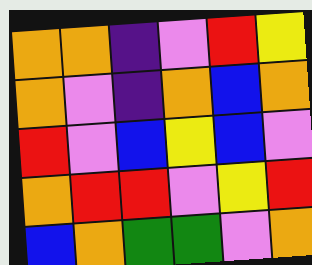[["orange", "orange", "indigo", "violet", "red", "yellow"], ["orange", "violet", "indigo", "orange", "blue", "orange"], ["red", "violet", "blue", "yellow", "blue", "violet"], ["orange", "red", "red", "violet", "yellow", "red"], ["blue", "orange", "green", "green", "violet", "orange"]]